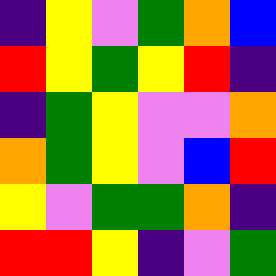[["indigo", "yellow", "violet", "green", "orange", "blue"], ["red", "yellow", "green", "yellow", "red", "indigo"], ["indigo", "green", "yellow", "violet", "violet", "orange"], ["orange", "green", "yellow", "violet", "blue", "red"], ["yellow", "violet", "green", "green", "orange", "indigo"], ["red", "red", "yellow", "indigo", "violet", "green"]]